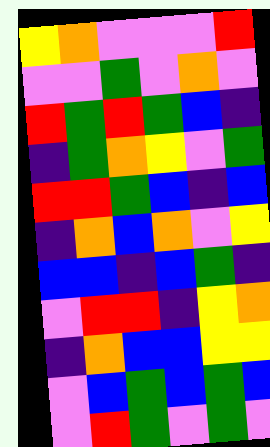[["yellow", "orange", "violet", "violet", "violet", "red"], ["violet", "violet", "green", "violet", "orange", "violet"], ["red", "green", "red", "green", "blue", "indigo"], ["indigo", "green", "orange", "yellow", "violet", "green"], ["red", "red", "green", "blue", "indigo", "blue"], ["indigo", "orange", "blue", "orange", "violet", "yellow"], ["blue", "blue", "indigo", "blue", "green", "indigo"], ["violet", "red", "red", "indigo", "yellow", "orange"], ["indigo", "orange", "blue", "blue", "yellow", "yellow"], ["violet", "blue", "green", "blue", "green", "blue"], ["violet", "red", "green", "violet", "green", "violet"]]